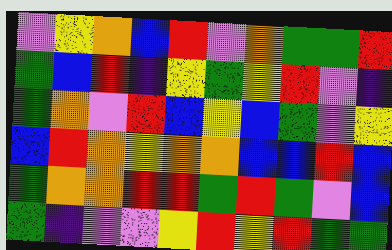[["violet", "yellow", "orange", "blue", "red", "violet", "orange", "green", "green", "red"], ["green", "blue", "red", "indigo", "yellow", "green", "yellow", "red", "violet", "indigo"], ["green", "orange", "violet", "red", "blue", "yellow", "blue", "green", "violet", "yellow"], ["blue", "red", "orange", "yellow", "orange", "orange", "blue", "blue", "red", "blue"], ["green", "orange", "orange", "red", "red", "green", "red", "green", "violet", "blue"], ["green", "indigo", "violet", "violet", "yellow", "red", "yellow", "red", "green", "green"]]